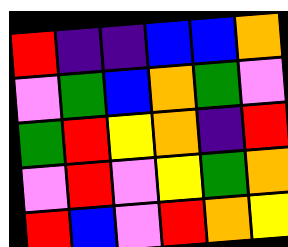[["red", "indigo", "indigo", "blue", "blue", "orange"], ["violet", "green", "blue", "orange", "green", "violet"], ["green", "red", "yellow", "orange", "indigo", "red"], ["violet", "red", "violet", "yellow", "green", "orange"], ["red", "blue", "violet", "red", "orange", "yellow"]]